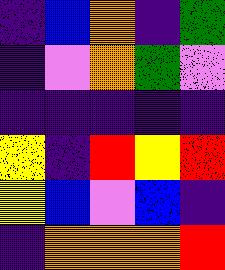[["indigo", "blue", "orange", "indigo", "green"], ["indigo", "violet", "orange", "green", "violet"], ["indigo", "indigo", "indigo", "indigo", "indigo"], ["yellow", "indigo", "red", "yellow", "red"], ["yellow", "blue", "violet", "blue", "indigo"], ["indigo", "orange", "orange", "orange", "red"]]